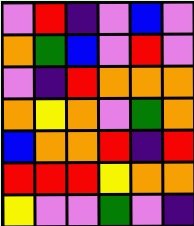[["violet", "red", "indigo", "violet", "blue", "violet"], ["orange", "green", "blue", "violet", "red", "violet"], ["violet", "indigo", "red", "orange", "orange", "orange"], ["orange", "yellow", "orange", "violet", "green", "orange"], ["blue", "orange", "orange", "red", "indigo", "red"], ["red", "red", "red", "yellow", "orange", "orange"], ["yellow", "violet", "violet", "green", "violet", "indigo"]]